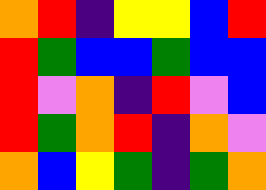[["orange", "red", "indigo", "yellow", "yellow", "blue", "red"], ["red", "green", "blue", "blue", "green", "blue", "blue"], ["red", "violet", "orange", "indigo", "red", "violet", "blue"], ["red", "green", "orange", "red", "indigo", "orange", "violet"], ["orange", "blue", "yellow", "green", "indigo", "green", "orange"]]